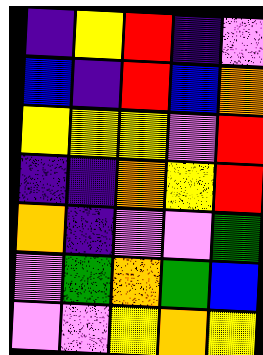[["indigo", "yellow", "red", "indigo", "violet"], ["blue", "indigo", "red", "blue", "orange"], ["yellow", "yellow", "yellow", "violet", "red"], ["indigo", "indigo", "orange", "yellow", "red"], ["orange", "indigo", "violet", "violet", "green"], ["violet", "green", "orange", "green", "blue"], ["violet", "violet", "yellow", "orange", "yellow"]]